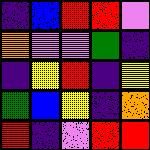[["indigo", "blue", "red", "red", "violet"], ["orange", "violet", "violet", "green", "indigo"], ["indigo", "yellow", "red", "indigo", "yellow"], ["green", "blue", "yellow", "indigo", "orange"], ["red", "indigo", "violet", "red", "red"]]